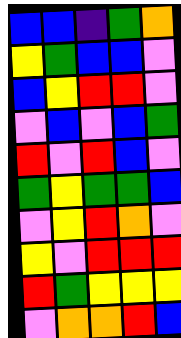[["blue", "blue", "indigo", "green", "orange"], ["yellow", "green", "blue", "blue", "violet"], ["blue", "yellow", "red", "red", "violet"], ["violet", "blue", "violet", "blue", "green"], ["red", "violet", "red", "blue", "violet"], ["green", "yellow", "green", "green", "blue"], ["violet", "yellow", "red", "orange", "violet"], ["yellow", "violet", "red", "red", "red"], ["red", "green", "yellow", "yellow", "yellow"], ["violet", "orange", "orange", "red", "blue"]]